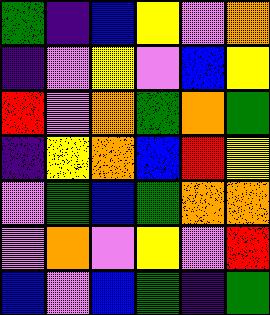[["green", "indigo", "blue", "yellow", "violet", "orange"], ["indigo", "violet", "yellow", "violet", "blue", "yellow"], ["red", "violet", "orange", "green", "orange", "green"], ["indigo", "yellow", "orange", "blue", "red", "yellow"], ["violet", "green", "blue", "green", "orange", "orange"], ["violet", "orange", "violet", "yellow", "violet", "red"], ["blue", "violet", "blue", "green", "indigo", "green"]]